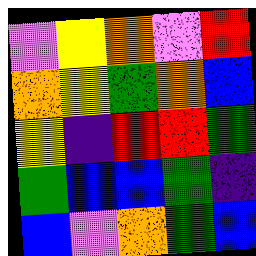[["violet", "yellow", "orange", "violet", "red"], ["orange", "yellow", "green", "orange", "blue"], ["yellow", "indigo", "red", "red", "green"], ["green", "blue", "blue", "green", "indigo"], ["blue", "violet", "orange", "green", "blue"]]